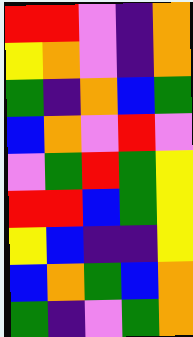[["red", "red", "violet", "indigo", "orange"], ["yellow", "orange", "violet", "indigo", "orange"], ["green", "indigo", "orange", "blue", "green"], ["blue", "orange", "violet", "red", "violet"], ["violet", "green", "red", "green", "yellow"], ["red", "red", "blue", "green", "yellow"], ["yellow", "blue", "indigo", "indigo", "yellow"], ["blue", "orange", "green", "blue", "orange"], ["green", "indigo", "violet", "green", "orange"]]